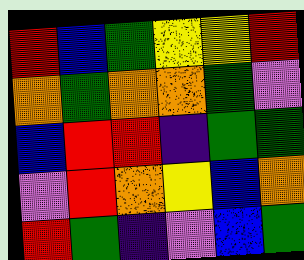[["red", "blue", "green", "yellow", "yellow", "red"], ["orange", "green", "orange", "orange", "green", "violet"], ["blue", "red", "red", "indigo", "green", "green"], ["violet", "red", "orange", "yellow", "blue", "orange"], ["red", "green", "indigo", "violet", "blue", "green"]]